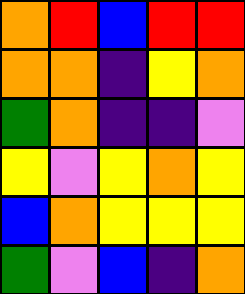[["orange", "red", "blue", "red", "red"], ["orange", "orange", "indigo", "yellow", "orange"], ["green", "orange", "indigo", "indigo", "violet"], ["yellow", "violet", "yellow", "orange", "yellow"], ["blue", "orange", "yellow", "yellow", "yellow"], ["green", "violet", "blue", "indigo", "orange"]]